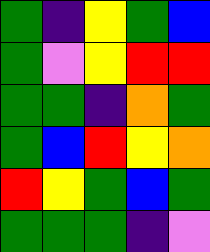[["green", "indigo", "yellow", "green", "blue"], ["green", "violet", "yellow", "red", "red"], ["green", "green", "indigo", "orange", "green"], ["green", "blue", "red", "yellow", "orange"], ["red", "yellow", "green", "blue", "green"], ["green", "green", "green", "indigo", "violet"]]